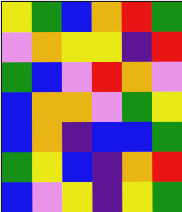[["yellow", "green", "blue", "orange", "red", "green"], ["violet", "orange", "yellow", "yellow", "indigo", "red"], ["green", "blue", "violet", "red", "orange", "violet"], ["blue", "orange", "orange", "violet", "green", "yellow"], ["blue", "orange", "indigo", "blue", "blue", "green"], ["green", "yellow", "blue", "indigo", "orange", "red"], ["blue", "violet", "yellow", "indigo", "yellow", "green"]]